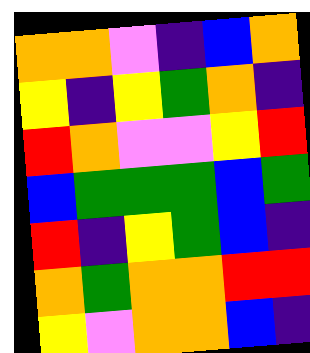[["orange", "orange", "violet", "indigo", "blue", "orange"], ["yellow", "indigo", "yellow", "green", "orange", "indigo"], ["red", "orange", "violet", "violet", "yellow", "red"], ["blue", "green", "green", "green", "blue", "green"], ["red", "indigo", "yellow", "green", "blue", "indigo"], ["orange", "green", "orange", "orange", "red", "red"], ["yellow", "violet", "orange", "orange", "blue", "indigo"]]